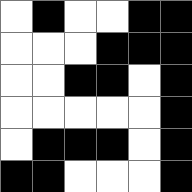[["white", "black", "white", "white", "black", "black"], ["white", "white", "white", "black", "black", "black"], ["white", "white", "black", "black", "white", "black"], ["white", "white", "white", "white", "white", "black"], ["white", "black", "black", "black", "white", "black"], ["black", "black", "white", "white", "white", "black"]]